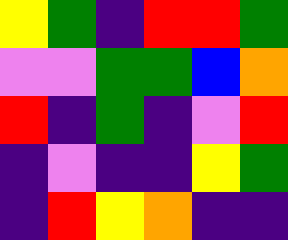[["yellow", "green", "indigo", "red", "red", "green"], ["violet", "violet", "green", "green", "blue", "orange"], ["red", "indigo", "green", "indigo", "violet", "red"], ["indigo", "violet", "indigo", "indigo", "yellow", "green"], ["indigo", "red", "yellow", "orange", "indigo", "indigo"]]